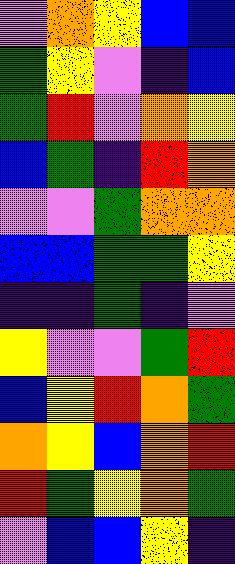[["violet", "orange", "yellow", "blue", "blue"], ["green", "yellow", "violet", "indigo", "blue"], ["green", "red", "violet", "orange", "yellow"], ["blue", "green", "indigo", "red", "orange"], ["violet", "violet", "green", "orange", "orange"], ["blue", "blue", "green", "green", "yellow"], ["indigo", "indigo", "green", "indigo", "violet"], ["yellow", "violet", "violet", "green", "red"], ["blue", "yellow", "red", "orange", "green"], ["orange", "yellow", "blue", "orange", "red"], ["red", "green", "yellow", "orange", "green"], ["violet", "blue", "blue", "yellow", "indigo"]]